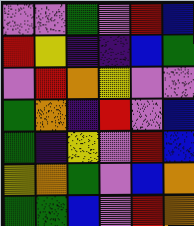[["violet", "violet", "green", "violet", "red", "blue"], ["red", "yellow", "indigo", "indigo", "blue", "green"], ["violet", "red", "orange", "yellow", "violet", "violet"], ["green", "orange", "indigo", "red", "violet", "blue"], ["green", "indigo", "yellow", "violet", "red", "blue"], ["yellow", "orange", "green", "violet", "blue", "orange"], ["green", "green", "blue", "violet", "red", "orange"]]